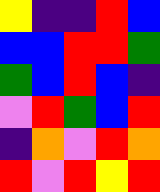[["yellow", "indigo", "indigo", "red", "blue"], ["blue", "blue", "red", "red", "green"], ["green", "blue", "red", "blue", "indigo"], ["violet", "red", "green", "blue", "red"], ["indigo", "orange", "violet", "red", "orange"], ["red", "violet", "red", "yellow", "red"]]